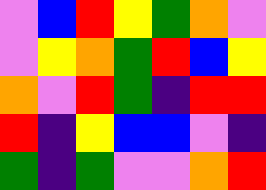[["violet", "blue", "red", "yellow", "green", "orange", "violet"], ["violet", "yellow", "orange", "green", "red", "blue", "yellow"], ["orange", "violet", "red", "green", "indigo", "red", "red"], ["red", "indigo", "yellow", "blue", "blue", "violet", "indigo"], ["green", "indigo", "green", "violet", "violet", "orange", "red"]]